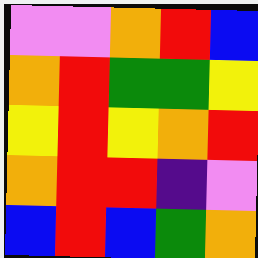[["violet", "violet", "orange", "red", "blue"], ["orange", "red", "green", "green", "yellow"], ["yellow", "red", "yellow", "orange", "red"], ["orange", "red", "red", "indigo", "violet"], ["blue", "red", "blue", "green", "orange"]]